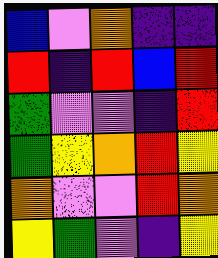[["blue", "violet", "orange", "indigo", "indigo"], ["red", "indigo", "red", "blue", "red"], ["green", "violet", "violet", "indigo", "red"], ["green", "yellow", "orange", "red", "yellow"], ["orange", "violet", "violet", "red", "orange"], ["yellow", "green", "violet", "indigo", "yellow"]]